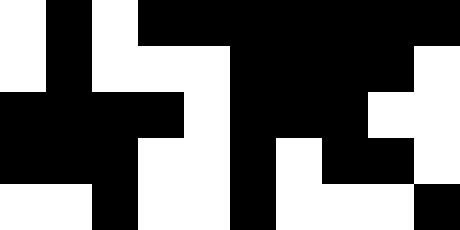[["white", "black", "white", "black", "black", "black", "black", "black", "black", "black"], ["white", "black", "white", "white", "white", "black", "black", "black", "black", "white"], ["black", "black", "black", "black", "white", "black", "black", "black", "white", "white"], ["black", "black", "black", "white", "white", "black", "white", "black", "black", "white"], ["white", "white", "black", "white", "white", "black", "white", "white", "white", "black"]]